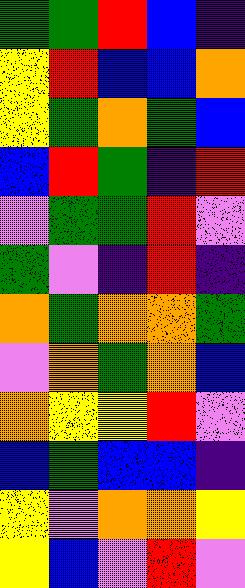[["green", "green", "red", "blue", "indigo"], ["yellow", "red", "blue", "blue", "orange"], ["yellow", "green", "orange", "green", "blue"], ["blue", "red", "green", "indigo", "red"], ["violet", "green", "green", "red", "violet"], ["green", "violet", "indigo", "red", "indigo"], ["orange", "green", "orange", "orange", "green"], ["violet", "orange", "green", "orange", "blue"], ["orange", "yellow", "yellow", "red", "violet"], ["blue", "green", "blue", "blue", "indigo"], ["yellow", "violet", "orange", "orange", "yellow"], ["yellow", "blue", "violet", "red", "violet"]]